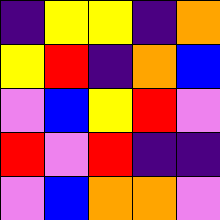[["indigo", "yellow", "yellow", "indigo", "orange"], ["yellow", "red", "indigo", "orange", "blue"], ["violet", "blue", "yellow", "red", "violet"], ["red", "violet", "red", "indigo", "indigo"], ["violet", "blue", "orange", "orange", "violet"]]